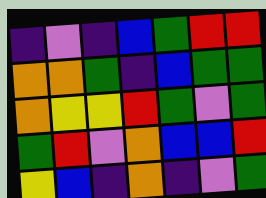[["indigo", "violet", "indigo", "blue", "green", "red", "red"], ["orange", "orange", "green", "indigo", "blue", "green", "green"], ["orange", "yellow", "yellow", "red", "green", "violet", "green"], ["green", "red", "violet", "orange", "blue", "blue", "red"], ["yellow", "blue", "indigo", "orange", "indigo", "violet", "green"]]